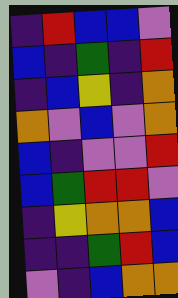[["indigo", "red", "blue", "blue", "violet"], ["blue", "indigo", "green", "indigo", "red"], ["indigo", "blue", "yellow", "indigo", "orange"], ["orange", "violet", "blue", "violet", "orange"], ["blue", "indigo", "violet", "violet", "red"], ["blue", "green", "red", "red", "violet"], ["indigo", "yellow", "orange", "orange", "blue"], ["indigo", "indigo", "green", "red", "blue"], ["violet", "indigo", "blue", "orange", "orange"]]